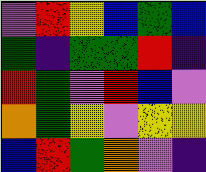[["violet", "red", "yellow", "blue", "green", "blue"], ["green", "indigo", "green", "green", "red", "indigo"], ["red", "green", "violet", "red", "blue", "violet"], ["orange", "green", "yellow", "violet", "yellow", "yellow"], ["blue", "red", "green", "orange", "violet", "indigo"]]